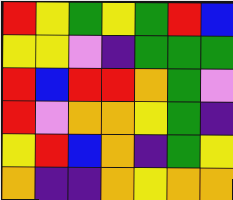[["red", "yellow", "green", "yellow", "green", "red", "blue"], ["yellow", "yellow", "violet", "indigo", "green", "green", "green"], ["red", "blue", "red", "red", "orange", "green", "violet"], ["red", "violet", "orange", "orange", "yellow", "green", "indigo"], ["yellow", "red", "blue", "orange", "indigo", "green", "yellow"], ["orange", "indigo", "indigo", "orange", "yellow", "orange", "orange"]]